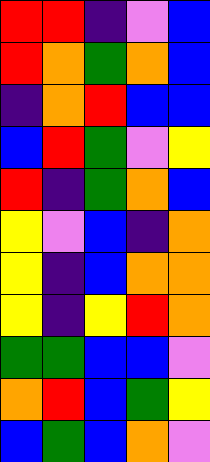[["red", "red", "indigo", "violet", "blue"], ["red", "orange", "green", "orange", "blue"], ["indigo", "orange", "red", "blue", "blue"], ["blue", "red", "green", "violet", "yellow"], ["red", "indigo", "green", "orange", "blue"], ["yellow", "violet", "blue", "indigo", "orange"], ["yellow", "indigo", "blue", "orange", "orange"], ["yellow", "indigo", "yellow", "red", "orange"], ["green", "green", "blue", "blue", "violet"], ["orange", "red", "blue", "green", "yellow"], ["blue", "green", "blue", "orange", "violet"]]